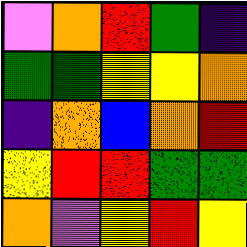[["violet", "orange", "red", "green", "indigo"], ["green", "green", "yellow", "yellow", "orange"], ["indigo", "orange", "blue", "orange", "red"], ["yellow", "red", "red", "green", "green"], ["orange", "violet", "yellow", "red", "yellow"]]